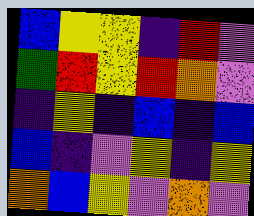[["blue", "yellow", "yellow", "indigo", "red", "violet"], ["green", "red", "yellow", "red", "orange", "violet"], ["indigo", "yellow", "indigo", "blue", "indigo", "blue"], ["blue", "indigo", "violet", "yellow", "indigo", "yellow"], ["orange", "blue", "yellow", "violet", "orange", "violet"]]